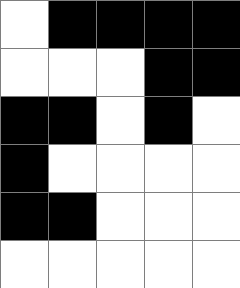[["white", "black", "black", "black", "black"], ["white", "white", "white", "black", "black"], ["black", "black", "white", "black", "white"], ["black", "white", "white", "white", "white"], ["black", "black", "white", "white", "white"], ["white", "white", "white", "white", "white"]]